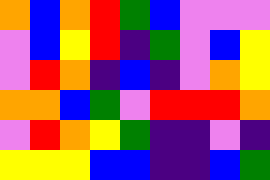[["orange", "blue", "orange", "red", "green", "blue", "violet", "violet", "violet"], ["violet", "blue", "yellow", "red", "indigo", "green", "violet", "blue", "yellow"], ["violet", "red", "orange", "indigo", "blue", "indigo", "violet", "orange", "yellow"], ["orange", "orange", "blue", "green", "violet", "red", "red", "red", "orange"], ["violet", "red", "orange", "yellow", "green", "indigo", "indigo", "violet", "indigo"], ["yellow", "yellow", "yellow", "blue", "blue", "indigo", "indigo", "blue", "green"]]